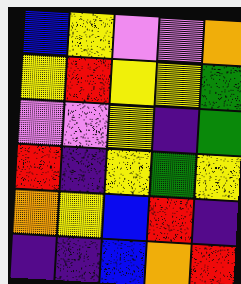[["blue", "yellow", "violet", "violet", "orange"], ["yellow", "red", "yellow", "yellow", "green"], ["violet", "violet", "yellow", "indigo", "green"], ["red", "indigo", "yellow", "green", "yellow"], ["orange", "yellow", "blue", "red", "indigo"], ["indigo", "indigo", "blue", "orange", "red"]]